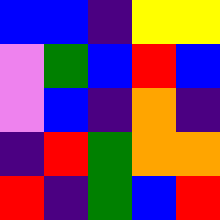[["blue", "blue", "indigo", "yellow", "yellow"], ["violet", "green", "blue", "red", "blue"], ["violet", "blue", "indigo", "orange", "indigo"], ["indigo", "red", "green", "orange", "orange"], ["red", "indigo", "green", "blue", "red"]]